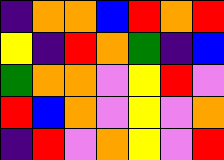[["indigo", "orange", "orange", "blue", "red", "orange", "red"], ["yellow", "indigo", "red", "orange", "green", "indigo", "blue"], ["green", "orange", "orange", "violet", "yellow", "red", "violet"], ["red", "blue", "orange", "violet", "yellow", "violet", "orange"], ["indigo", "red", "violet", "orange", "yellow", "violet", "red"]]